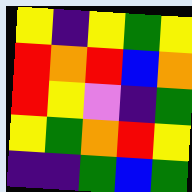[["yellow", "indigo", "yellow", "green", "yellow"], ["red", "orange", "red", "blue", "orange"], ["red", "yellow", "violet", "indigo", "green"], ["yellow", "green", "orange", "red", "yellow"], ["indigo", "indigo", "green", "blue", "green"]]